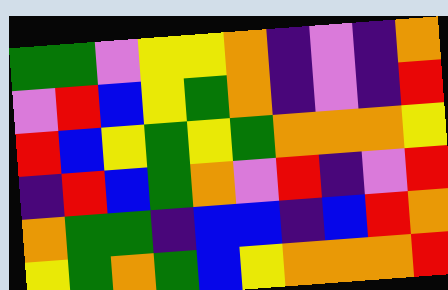[["green", "green", "violet", "yellow", "yellow", "orange", "indigo", "violet", "indigo", "orange"], ["violet", "red", "blue", "yellow", "green", "orange", "indigo", "violet", "indigo", "red"], ["red", "blue", "yellow", "green", "yellow", "green", "orange", "orange", "orange", "yellow"], ["indigo", "red", "blue", "green", "orange", "violet", "red", "indigo", "violet", "red"], ["orange", "green", "green", "indigo", "blue", "blue", "indigo", "blue", "red", "orange"], ["yellow", "green", "orange", "green", "blue", "yellow", "orange", "orange", "orange", "red"]]